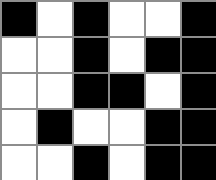[["black", "white", "black", "white", "white", "black"], ["white", "white", "black", "white", "black", "black"], ["white", "white", "black", "black", "white", "black"], ["white", "black", "white", "white", "black", "black"], ["white", "white", "black", "white", "black", "black"]]